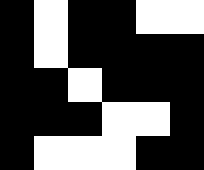[["black", "white", "black", "black", "white", "white"], ["black", "white", "black", "black", "black", "black"], ["black", "black", "white", "black", "black", "black"], ["black", "black", "black", "white", "white", "black"], ["black", "white", "white", "white", "black", "black"]]